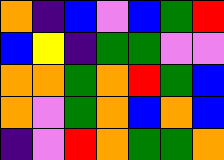[["orange", "indigo", "blue", "violet", "blue", "green", "red"], ["blue", "yellow", "indigo", "green", "green", "violet", "violet"], ["orange", "orange", "green", "orange", "red", "green", "blue"], ["orange", "violet", "green", "orange", "blue", "orange", "blue"], ["indigo", "violet", "red", "orange", "green", "green", "orange"]]